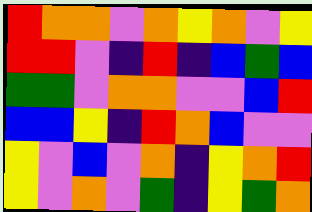[["red", "orange", "orange", "violet", "orange", "yellow", "orange", "violet", "yellow"], ["red", "red", "violet", "indigo", "red", "indigo", "blue", "green", "blue"], ["green", "green", "violet", "orange", "orange", "violet", "violet", "blue", "red"], ["blue", "blue", "yellow", "indigo", "red", "orange", "blue", "violet", "violet"], ["yellow", "violet", "blue", "violet", "orange", "indigo", "yellow", "orange", "red"], ["yellow", "violet", "orange", "violet", "green", "indigo", "yellow", "green", "orange"]]